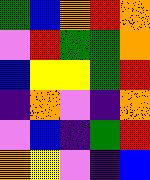[["green", "blue", "orange", "red", "orange"], ["violet", "red", "green", "green", "orange"], ["blue", "yellow", "yellow", "green", "red"], ["indigo", "orange", "violet", "indigo", "orange"], ["violet", "blue", "indigo", "green", "red"], ["orange", "yellow", "violet", "indigo", "blue"]]